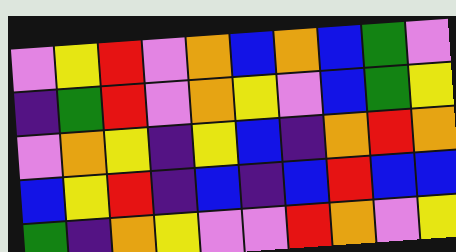[["violet", "yellow", "red", "violet", "orange", "blue", "orange", "blue", "green", "violet"], ["indigo", "green", "red", "violet", "orange", "yellow", "violet", "blue", "green", "yellow"], ["violet", "orange", "yellow", "indigo", "yellow", "blue", "indigo", "orange", "red", "orange"], ["blue", "yellow", "red", "indigo", "blue", "indigo", "blue", "red", "blue", "blue"], ["green", "indigo", "orange", "yellow", "violet", "violet", "red", "orange", "violet", "yellow"]]